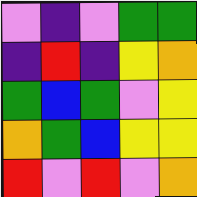[["violet", "indigo", "violet", "green", "green"], ["indigo", "red", "indigo", "yellow", "orange"], ["green", "blue", "green", "violet", "yellow"], ["orange", "green", "blue", "yellow", "yellow"], ["red", "violet", "red", "violet", "orange"]]